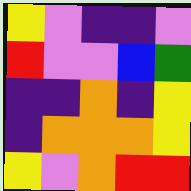[["yellow", "violet", "indigo", "indigo", "violet"], ["red", "violet", "violet", "blue", "green"], ["indigo", "indigo", "orange", "indigo", "yellow"], ["indigo", "orange", "orange", "orange", "yellow"], ["yellow", "violet", "orange", "red", "red"]]